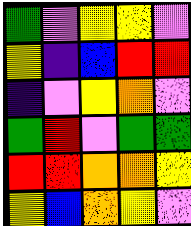[["green", "violet", "yellow", "yellow", "violet"], ["yellow", "indigo", "blue", "red", "red"], ["indigo", "violet", "yellow", "orange", "violet"], ["green", "red", "violet", "green", "green"], ["red", "red", "orange", "orange", "yellow"], ["yellow", "blue", "orange", "yellow", "violet"]]